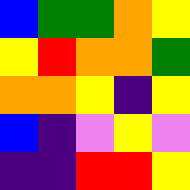[["blue", "green", "green", "orange", "yellow"], ["yellow", "red", "orange", "orange", "green"], ["orange", "orange", "yellow", "indigo", "yellow"], ["blue", "indigo", "violet", "yellow", "violet"], ["indigo", "indigo", "red", "red", "yellow"]]